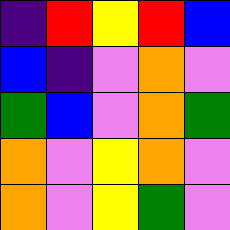[["indigo", "red", "yellow", "red", "blue"], ["blue", "indigo", "violet", "orange", "violet"], ["green", "blue", "violet", "orange", "green"], ["orange", "violet", "yellow", "orange", "violet"], ["orange", "violet", "yellow", "green", "violet"]]